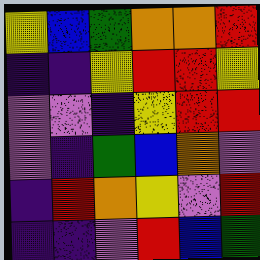[["yellow", "blue", "green", "orange", "orange", "red"], ["indigo", "indigo", "yellow", "red", "red", "yellow"], ["violet", "violet", "indigo", "yellow", "red", "red"], ["violet", "indigo", "green", "blue", "orange", "violet"], ["indigo", "red", "orange", "yellow", "violet", "red"], ["indigo", "indigo", "violet", "red", "blue", "green"]]